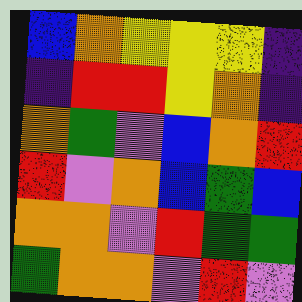[["blue", "orange", "yellow", "yellow", "yellow", "indigo"], ["indigo", "red", "red", "yellow", "orange", "indigo"], ["orange", "green", "violet", "blue", "orange", "red"], ["red", "violet", "orange", "blue", "green", "blue"], ["orange", "orange", "violet", "red", "green", "green"], ["green", "orange", "orange", "violet", "red", "violet"]]